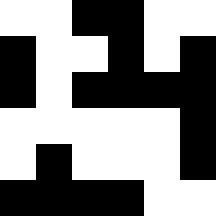[["white", "white", "black", "black", "white", "white"], ["black", "white", "white", "black", "white", "black"], ["black", "white", "black", "black", "black", "black"], ["white", "white", "white", "white", "white", "black"], ["white", "black", "white", "white", "white", "black"], ["black", "black", "black", "black", "white", "white"]]